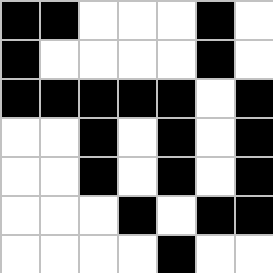[["black", "black", "white", "white", "white", "black", "white"], ["black", "white", "white", "white", "white", "black", "white"], ["black", "black", "black", "black", "black", "white", "black"], ["white", "white", "black", "white", "black", "white", "black"], ["white", "white", "black", "white", "black", "white", "black"], ["white", "white", "white", "black", "white", "black", "black"], ["white", "white", "white", "white", "black", "white", "white"]]